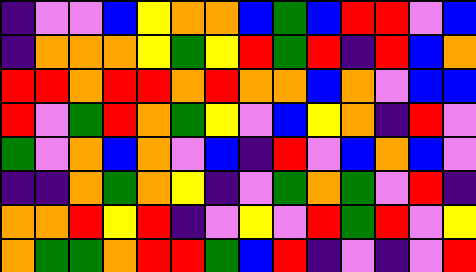[["indigo", "violet", "violet", "blue", "yellow", "orange", "orange", "blue", "green", "blue", "red", "red", "violet", "blue"], ["indigo", "orange", "orange", "orange", "yellow", "green", "yellow", "red", "green", "red", "indigo", "red", "blue", "orange"], ["red", "red", "orange", "red", "red", "orange", "red", "orange", "orange", "blue", "orange", "violet", "blue", "blue"], ["red", "violet", "green", "red", "orange", "green", "yellow", "violet", "blue", "yellow", "orange", "indigo", "red", "violet"], ["green", "violet", "orange", "blue", "orange", "violet", "blue", "indigo", "red", "violet", "blue", "orange", "blue", "violet"], ["indigo", "indigo", "orange", "green", "orange", "yellow", "indigo", "violet", "green", "orange", "green", "violet", "red", "indigo"], ["orange", "orange", "red", "yellow", "red", "indigo", "violet", "yellow", "violet", "red", "green", "red", "violet", "yellow"], ["orange", "green", "green", "orange", "red", "red", "green", "blue", "red", "indigo", "violet", "indigo", "violet", "red"]]